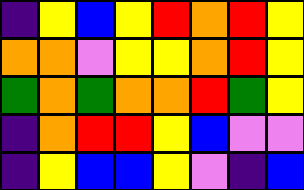[["indigo", "yellow", "blue", "yellow", "red", "orange", "red", "yellow"], ["orange", "orange", "violet", "yellow", "yellow", "orange", "red", "yellow"], ["green", "orange", "green", "orange", "orange", "red", "green", "yellow"], ["indigo", "orange", "red", "red", "yellow", "blue", "violet", "violet"], ["indigo", "yellow", "blue", "blue", "yellow", "violet", "indigo", "blue"]]